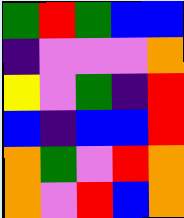[["green", "red", "green", "blue", "blue"], ["indigo", "violet", "violet", "violet", "orange"], ["yellow", "violet", "green", "indigo", "red"], ["blue", "indigo", "blue", "blue", "red"], ["orange", "green", "violet", "red", "orange"], ["orange", "violet", "red", "blue", "orange"]]